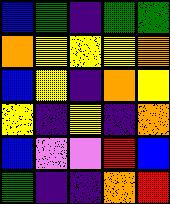[["blue", "green", "indigo", "green", "green"], ["orange", "yellow", "yellow", "yellow", "orange"], ["blue", "yellow", "indigo", "orange", "yellow"], ["yellow", "indigo", "yellow", "indigo", "orange"], ["blue", "violet", "violet", "red", "blue"], ["green", "indigo", "indigo", "orange", "red"]]